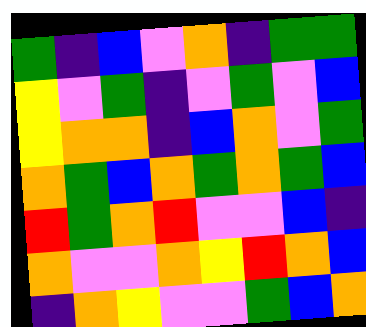[["green", "indigo", "blue", "violet", "orange", "indigo", "green", "green"], ["yellow", "violet", "green", "indigo", "violet", "green", "violet", "blue"], ["yellow", "orange", "orange", "indigo", "blue", "orange", "violet", "green"], ["orange", "green", "blue", "orange", "green", "orange", "green", "blue"], ["red", "green", "orange", "red", "violet", "violet", "blue", "indigo"], ["orange", "violet", "violet", "orange", "yellow", "red", "orange", "blue"], ["indigo", "orange", "yellow", "violet", "violet", "green", "blue", "orange"]]